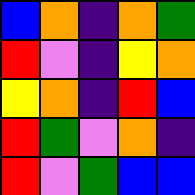[["blue", "orange", "indigo", "orange", "green"], ["red", "violet", "indigo", "yellow", "orange"], ["yellow", "orange", "indigo", "red", "blue"], ["red", "green", "violet", "orange", "indigo"], ["red", "violet", "green", "blue", "blue"]]